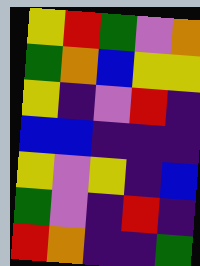[["yellow", "red", "green", "violet", "orange"], ["green", "orange", "blue", "yellow", "yellow"], ["yellow", "indigo", "violet", "red", "indigo"], ["blue", "blue", "indigo", "indigo", "indigo"], ["yellow", "violet", "yellow", "indigo", "blue"], ["green", "violet", "indigo", "red", "indigo"], ["red", "orange", "indigo", "indigo", "green"]]